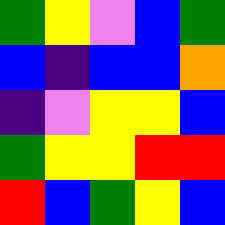[["green", "yellow", "violet", "blue", "green"], ["blue", "indigo", "blue", "blue", "orange"], ["indigo", "violet", "yellow", "yellow", "blue"], ["green", "yellow", "yellow", "red", "red"], ["red", "blue", "green", "yellow", "blue"]]